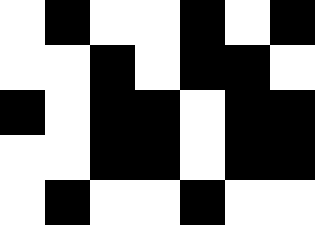[["white", "black", "white", "white", "black", "white", "black"], ["white", "white", "black", "white", "black", "black", "white"], ["black", "white", "black", "black", "white", "black", "black"], ["white", "white", "black", "black", "white", "black", "black"], ["white", "black", "white", "white", "black", "white", "white"]]